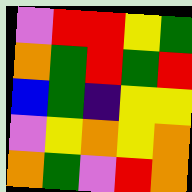[["violet", "red", "red", "yellow", "green"], ["orange", "green", "red", "green", "red"], ["blue", "green", "indigo", "yellow", "yellow"], ["violet", "yellow", "orange", "yellow", "orange"], ["orange", "green", "violet", "red", "orange"]]